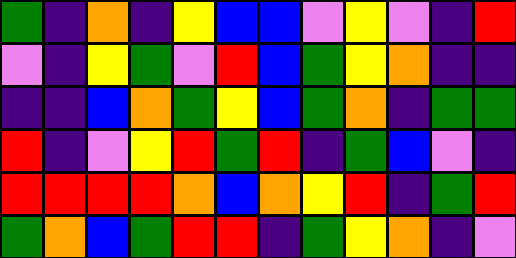[["green", "indigo", "orange", "indigo", "yellow", "blue", "blue", "violet", "yellow", "violet", "indigo", "red"], ["violet", "indigo", "yellow", "green", "violet", "red", "blue", "green", "yellow", "orange", "indigo", "indigo"], ["indigo", "indigo", "blue", "orange", "green", "yellow", "blue", "green", "orange", "indigo", "green", "green"], ["red", "indigo", "violet", "yellow", "red", "green", "red", "indigo", "green", "blue", "violet", "indigo"], ["red", "red", "red", "red", "orange", "blue", "orange", "yellow", "red", "indigo", "green", "red"], ["green", "orange", "blue", "green", "red", "red", "indigo", "green", "yellow", "orange", "indigo", "violet"]]